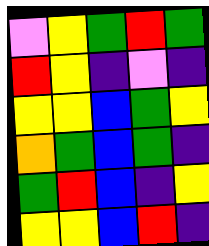[["violet", "yellow", "green", "red", "green"], ["red", "yellow", "indigo", "violet", "indigo"], ["yellow", "yellow", "blue", "green", "yellow"], ["orange", "green", "blue", "green", "indigo"], ["green", "red", "blue", "indigo", "yellow"], ["yellow", "yellow", "blue", "red", "indigo"]]